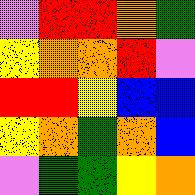[["violet", "red", "red", "orange", "green"], ["yellow", "orange", "orange", "red", "violet"], ["red", "red", "yellow", "blue", "blue"], ["yellow", "orange", "green", "orange", "blue"], ["violet", "green", "green", "yellow", "orange"]]